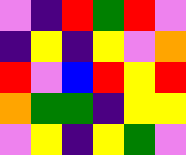[["violet", "indigo", "red", "green", "red", "violet"], ["indigo", "yellow", "indigo", "yellow", "violet", "orange"], ["red", "violet", "blue", "red", "yellow", "red"], ["orange", "green", "green", "indigo", "yellow", "yellow"], ["violet", "yellow", "indigo", "yellow", "green", "violet"]]